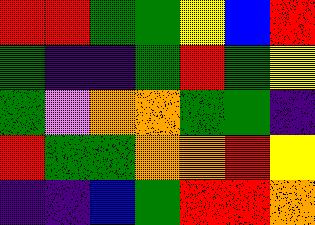[["red", "red", "green", "green", "yellow", "blue", "red"], ["green", "indigo", "indigo", "green", "red", "green", "yellow"], ["green", "violet", "orange", "orange", "green", "green", "indigo"], ["red", "green", "green", "orange", "orange", "red", "yellow"], ["indigo", "indigo", "blue", "green", "red", "red", "orange"]]